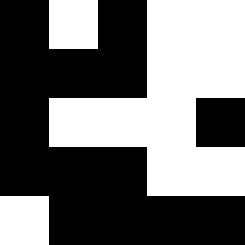[["black", "white", "black", "white", "white"], ["black", "black", "black", "white", "white"], ["black", "white", "white", "white", "black"], ["black", "black", "black", "white", "white"], ["white", "black", "black", "black", "black"]]